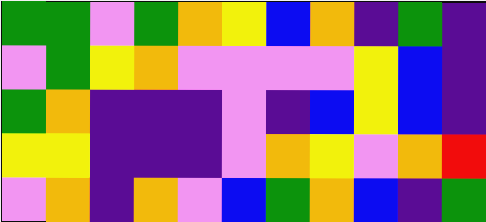[["green", "green", "violet", "green", "orange", "yellow", "blue", "orange", "indigo", "green", "indigo"], ["violet", "green", "yellow", "orange", "violet", "violet", "violet", "violet", "yellow", "blue", "indigo"], ["green", "orange", "indigo", "indigo", "indigo", "violet", "indigo", "blue", "yellow", "blue", "indigo"], ["yellow", "yellow", "indigo", "indigo", "indigo", "violet", "orange", "yellow", "violet", "orange", "red"], ["violet", "orange", "indigo", "orange", "violet", "blue", "green", "orange", "blue", "indigo", "green"]]